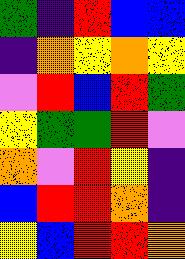[["green", "indigo", "red", "blue", "blue"], ["indigo", "orange", "yellow", "orange", "yellow"], ["violet", "red", "blue", "red", "green"], ["yellow", "green", "green", "red", "violet"], ["orange", "violet", "red", "yellow", "indigo"], ["blue", "red", "red", "orange", "indigo"], ["yellow", "blue", "red", "red", "orange"]]